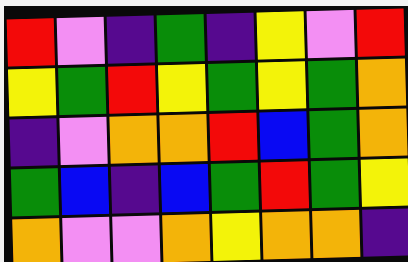[["red", "violet", "indigo", "green", "indigo", "yellow", "violet", "red"], ["yellow", "green", "red", "yellow", "green", "yellow", "green", "orange"], ["indigo", "violet", "orange", "orange", "red", "blue", "green", "orange"], ["green", "blue", "indigo", "blue", "green", "red", "green", "yellow"], ["orange", "violet", "violet", "orange", "yellow", "orange", "orange", "indigo"]]